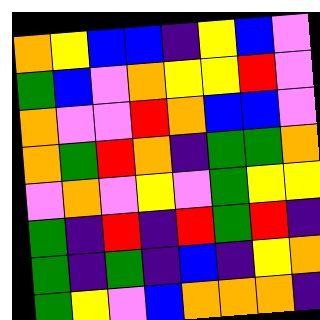[["orange", "yellow", "blue", "blue", "indigo", "yellow", "blue", "violet"], ["green", "blue", "violet", "orange", "yellow", "yellow", "red", "violet"], ["orange", "violet", "violet", "red", "orange", "blue", "blue", "violet"], ["orange", "green", "red", "orange", "indigo", "green", "green", "orange"], ["violet", "orange", "violet", "yellow", "violet", "green", "yellow", "yellow"], ["green", "indigo", "red", "indigo", "red", "green", "red", "indigo"], ["green", "indigo", "green", "indigo", "blue", "indigo", "yellow", "orange"], ["green", "yellow", "violet", "blue", "orange", "orange", "orange", "indigo"]]